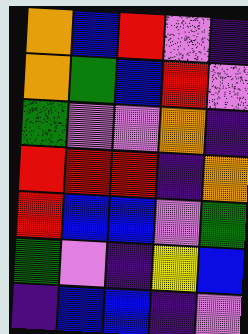[["orange", "blue", "red", "violet", "indigo"], ["orange", "green", "blue", "red", "violet"], ["green", "violet", "violet", "orange", "indigo"], ["red", "red", "red", "indigo", "orange"], ["red", "blue", "blue", "violet", "green"], ["green", "violet", "indigo", "yellow", "blue"], ["indigo", "blue", "blue", "indigo", "violet"]]